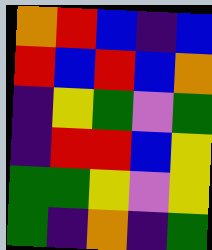[["orange", "red", "blue", "indigo", "blue"], ["red", "blue", "red", "blue", "orange"], ["indigo", "yellow", "green", "violet", "green"], ["indigo", "red", "red", "blue", "yellow"], ["green", "green", "yellow", "violet", "yellow"], ["green", "indigo", "orange", "indigo", "green"]]